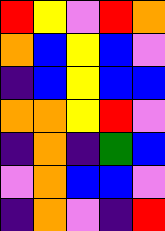[["red", "yellow", "violet", "red", "orange"], ["orange", "blue", "yellow", "blue", "violet"], ["indigo", "blue", "yellow", "blue", "blue"], ["orange", "orange", "yellow", "red", "violet"], ["indigo", "orange", "indigo", "green", "blue"], ["violet", "orange", "blue", "blue", "violet"], ["indigo", "orange", "violet", "indigo", "red"]]